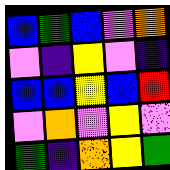[["blue", "green", "blue", "violet", "orange"], ["violet", "indigo", "yellow", "violet", "indigo"], ["blue", "blue", "yellow", "blue", "red"], ["violet", "orange", "violet", "yellow", "violet"], ["green", "indigo", "orange", "yellow", "green"]]